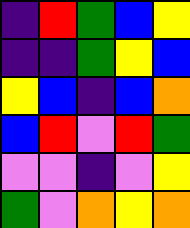[["indigo", "red", "green", "blue", "yellow"], ["indigo", "indigo", "green", "yellow", "blue"], ["yellow", "blue", "indigo", "blue", "orange"], ["blue", "red", "violet", "red", "green"], ["violet", "violet", "indigo", "violet", "yellow"], ["green", "violet", "orange", "yellow", "orange"]]